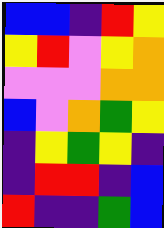[["blue", "blue", "indigo", "red", "yellow"], ["yellow", "red", "violet", "yellow", "orange"], ["violet", "violet", "violet", "orange", "orange"], ["blue", "violet", "orange", "green", "yellow"], ["indigo", "yellow", "green", "yellow", "indigo"], ["indigo", "red", "red", "indigo", "blue"], ["red", "indigo", "indigo", "green", "blue"]]